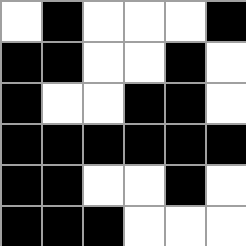[["white", "black", "white", "white", "white", "black"], ["black", "black", "white", "white", "black", "white"], ["black", "white", "white", "black", "black", "white"], ["black", "black", "black", "black", "black", "black"], ["black", "black", "white", "white", "black", "white"], ["black", "black", "black", "white", "white", "white"]]